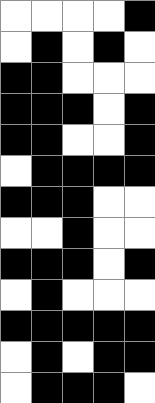[["white", "white", "white", "white", "black"], ["white", "black", "white", "black", "white"], ["black", "black", "white", "white", "white"], ["black", "black", "black", "white", "black"], ["black", "black", "white", "white", "black"], ["white", "black", "black", "black", "black"], ["black", "black", "black", "white", "white"], ["white", "white", "black", "white", "white"], ["black", "black", "black", "white", "black"], ["white", "black", "white", "white", "white"], ["black", "black", "black", "black", "black"], ["white", "black", "white", "black", "black"], ["white", "black", "black", "black", "white"]]